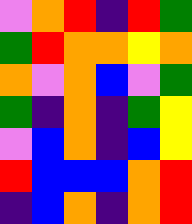[["violet", "orange", "red", "indigo", "red", "green"], ["green", "red", "orange", "orange", "yellow", "orange"], ["orange", "violet", "orange", "blue", "violet", "green"], ["green", "indigo", "orange", "indigo", "green", "yellow"], ["violet", "blue", "orange", "indigo", "blue", "yellow"], ["red", "blue", "blue", "blue", "orange", "red"], ["indigo", "blue", "orange", "indigo", "orange", "red"]]